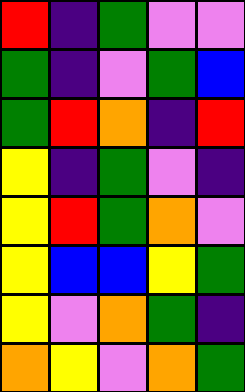[["red", "indigo", "green", "violet", "violet"], ["green", "indigo", "violet", "green", "blue"], ["green", "red", "orange", "indigo", "red"], ["yellow", "indigo", "green", "violet", "indigo"], ["yellow", "red", "green", "orange", "violet"], ["yellow", "blue", "blue", "yellow", "green"], ["yellow", "violet", "orange", "green", "indigo"], ["orange", "yellow", "violet", "orange", "green"]]